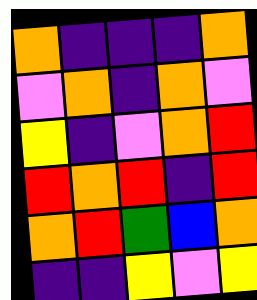[["orange", "indigo", "indigo", "indigo", "orange"], ["violet", "orange", "indigo", "orange", "violet"], ["yellow", "indigo", "violet", "orange", "red"], ["red", "orange", "red", "indigo", "red"], ["orange", "red", "green", "blue", "orange"], ["indigo", "indigo", "yellow", "violet", "yellow"]]